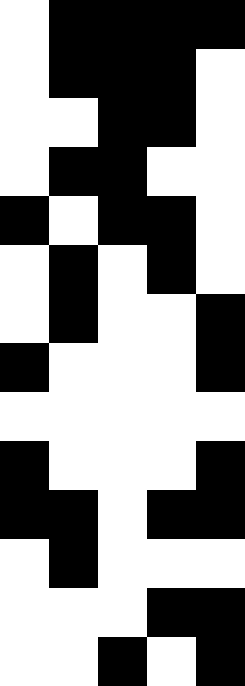[["white", "black", "black", "black", "black"], ["white", "black", "black", "black", "white"], ["white", "white", "black", "black", "white"], ["white", "black", "black", "white", "white"], ["black", "white", "black", "black", "white"], ["white", "black", "white", "black", "white"], ["white", "black", "white", "white", "black"], ["black", "white", "white", "white", "black"], ["white", "white", "white", "white", "white"], ["black", "white", "white", "white", "black"], ["black", "black", "white", "black", "black"], ["white", "black", "white", "white", "white"], ["white", "white", "white", "black", "black"], ["white", "white", "black", "white", "black"]]